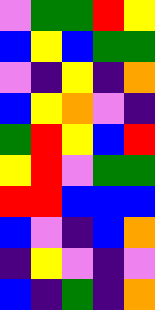[["violet", "green", "green", "red", "yellow"], ["blue", "yellow", "blue", "green", "green"], ["violet", "indigo", "yellow", "indigo", "orange"], ["blue", "yellow", "orange", "violet", "indigo"], ["green", "red", "yellow", "blue", "red"], ["yellow", "red", "violet", "green", "green"], ["red", "red", "blue", "blue", "blue"], ["blue", "violet", "indigo", "blue", "orange"], ["indigo", "yellow", "violet", "indigo", "violet"], ["blue", "indigo", "green", "indigo", "orange"]]